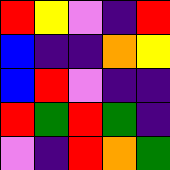[["red", "yellow", "violet", "indigo", "red"], ["blue", "indigo", "indigo", "orange", "yellow"], ["blue", "red", "violet", "indigo", "indigo"], ["red", "green", "red", "green", "indigo"], ["violet", "indigo", "red", "orange", "green"]]